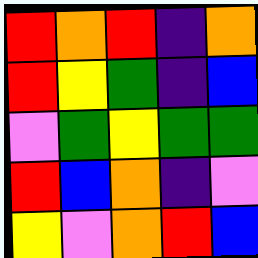[["red", "orange", "red", "indigo", "orange"], ["red", "yellow", "green", "indigo", "blue"], ["violet", "green", "yellow", "green", "green"], ["red", "blue", "orange", "indigo", "violet"], ["yellow", "violet", "orange", "red", "blue"]]